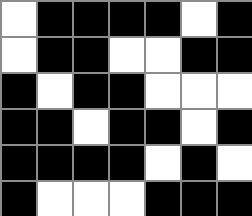[["white", "black", "black", "black", "black", "white", "black"], ["white", "black", "black", "white", "white", "black", "black"], ["black", "white", "black", "black", "white", "white", "white"], ["black", "black", "white", "black", "black", "white", "black"], ["black", "black", "black", "black", "white", "black", "white"], ["black", "white", "white", "white", "black", "black", "black"]]